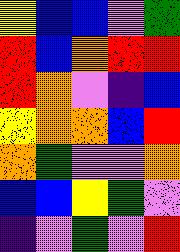[["yellow", "blue", "blue", "violet", "green"], ["red", "blue", "orange", "red", "red"], ["red", "orange", "violet", "indigo", "blue"], ["yellow", "orange", "orange", "blue", "red"], ["orange", "green", "violet", "violet", "orange"], ["blue", "blue", "yellow", "green", "violet"], ["indigo", "violet", "green", "violet", "red"]]